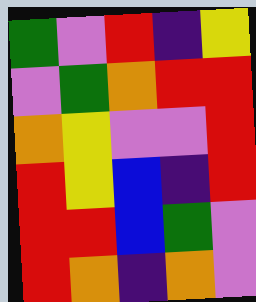[["green", "violet", "red", "indigo", "yellow"], ["violet", "green", "orange", "red", "red"], ["orange", "yellow", "violet", "violet", "red"], ["red", "yellow", "blue", "indigo", "red"], ["red", "red", "blue", "green", "violet"], ["red", "orange", "indigo", "orange", "violet"]]